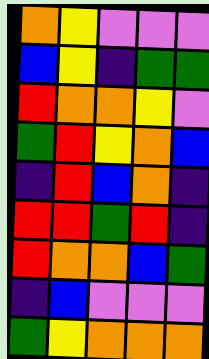[["orange", "yellow", "violet", "violet", "violet"], ["blue", "yellow", "indigo", "green", "green"], ["red", "orange", "orange", "yellow", "violet"], ["green", "red", "yellow", "orange", "blue"], ["indigo", "red", "blue", "orange", "indigo"], ["red", "red", "green", "red", "indigo"], ["red", "orange", "orange", "blue", "green"], ["indigo", "blue", "violet", "violet", "violet"], ["green", "yellow", "orange", "orange", "orange"]]